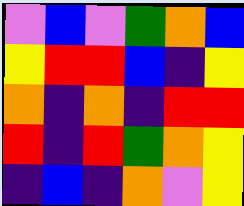[["violet", "blue", "violet", "green", "orange", "blue"], ["yellow", "red", "red", "blue", "indigo", "yellow"], ["orange", "indigo", "orange", "indigo", "red", "red"], ["red", "indigo", "red", "green", "orange", "yellow"], ["indigo", "blue", "indigo", "orange", "violet", "yellow"]]